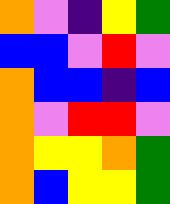[["orange", "violet", "indigo", "yellow", "green"], ["blue", "blue", "violet", "red", "violet"], ["orange", "blue", "blue", "indigo", "blue"], ["orange", "violet", "red", "red", "violet"], ["orange", "yellow", "yellow", "orange", "green"], ["orange", "blue", "yellow", "yellow", "green"]]